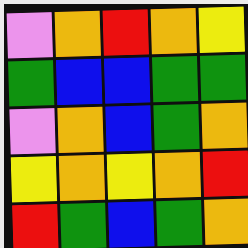[["violet", "orange", "red", "orange", "yellow"], ["green", "blue", "blue", "green", "green"], ["violet", "orange", "blue", "green", "orange"], ["yellow", "orange", "yellow", "orange", "red"], ["red", "green", "blue", "green", "orange"]]